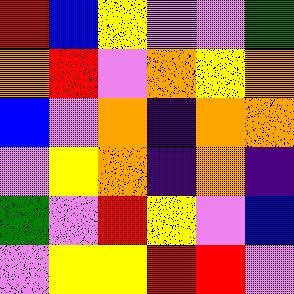[["red", "blue", "yellow", "violet", "violet", "green"], ["orange", "red", "violet", "orange", "yellow", "orange"], ["blue", "violet", "orange", "indigo", "orange", "orange"], ["violet", "yellow", "orange", "indigo", "orange", "indigo"], ["green", "violet", "red", "yellow", "violet", "blue"], ["violet", "yellow", "yellow", "red", "red", "violet"]]